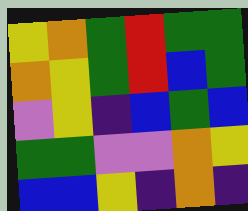[["yellow", "orange", "green", "red", "green", "green"], ["orange", "yellow", "green", "red", "blue", "green"], ["violet", "yellow", "indigo", "blue", "green", "blue"], ["green", "green", "violet", "violet", "orange", "yellow"], ["blue", "blue", "yellow", "indigo", "orange", "indigo"]]